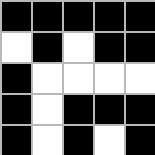[["black", "black", "black", "black", "black"], ["white", "black", "white", "black", "black"], ["black", "white", "white", "white", "white"], ["black", "white", "black", "black", "black"], ["black", "white", "black", "white", "black"]]